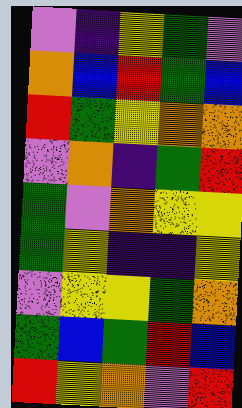[["violet", "indigo", "yellow", "green", "violet"], ["orange", "blue", "red", "green", "blue"], ["red", "green", "yellow", "orange", "orange"], ["violet", "orange", "indigo", "green", "red"], ["green", "violet", "orange", "yellow", "yellow"], ["green", "yellow", "indigo", "indigo", "yellow"], ["violet", "yellow", "yellow", "green", "orange"], ["green", "blue", "green", "red", "blue"], ["red", "yellow", "orange", "violet", "red"]]